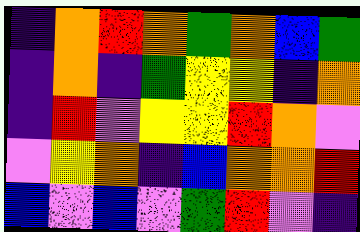[["indigo", "orange", "red", "orange", "green", "orange", "blue", "green"], ["indigo", "orange", "indigo", "green", "yellow", "yellow", "indigo", "orange"], ["indigo", "red", "violet", "yellow", "yellow", "red", "orange", "violet"], ["violet", "yellow", "orange", "indigo", "blue", "orange", "orange", "red"], ["blue", "violet", "blue", "violet", "green", "red", "violet", "indigo"]]